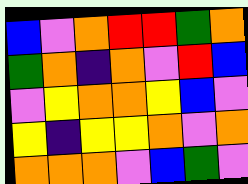[["blue", "violet", "orange", "red", "red", "green", "orange"], ["green", "orange", "indigo", "orange", "violet", "red", "blue"], ["violet", "yellow", "orange", "orange", "yellow", "blue", "violet"], ["yellow", "indigo", "yellow", "yellow", "orange", "violet", "orange"], ["orange", "orange", "orange", "violet", "blue", "green", "violet"]]